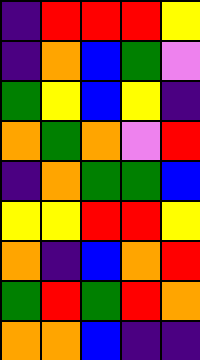[["indigo", "red", "red", "red", "yellow"], ["indigo", "orange", "blue", "green", "violet"], ["green", "yellow", "blue", "yellow", "indigo"], ["orange", "green", "orange", "violet", "red"], ["indigo", "orange", "green", "green", "blue"], ["yellow", "yellow", "red", "red", "yellow"], ["orange", "indigo", "blue", "orange", "red"], ["green", "red", "green", "red", "orange"], ["orange", "orange", "blue", "indigo", "indigo"]]